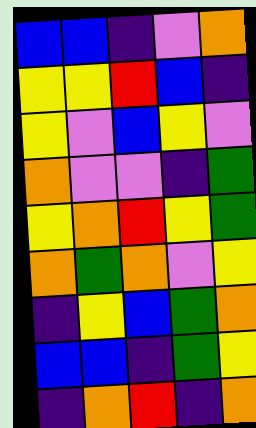[["blue", "blue", "indigo", "violet", "orange"], ["yellow", "yellow", "red", "blue", "indigo"], ["yellow", "violet", "blue", "yellow", "violet"], ["orange", "violet", "violet", "indigo", "green"], ["yellow", "orange", "red", "yellow", "green"], ["orange", "green", "orange", "violet", "yellow"], ["indigo", "yellow", "blue", "green", "orange"], ["blue", "blue", "indigo", "green", "yellow"], ["indigo", "orange", "red", "indigo", "orange"]]